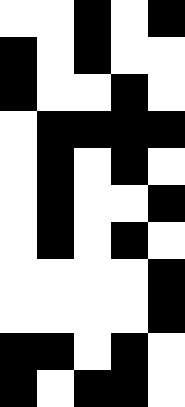[["white", "white", "black", "white", "black"], ["black", "white", "black", "white", "white"], ["black", "white", "white", "black", "white"], ["white", "black", "black", "black", "black"], ["white", "black", "white", "black", "white"], ["white", "black", "white", "white", "black"], ["white", "black", "white", "black", "white"], ["white", "white", "white", "white", "black"], ["white", "white", "white", "white", "black"], ["black", "black", "white", "black", "white"], ["black", "white", "black", "black", "white"]]